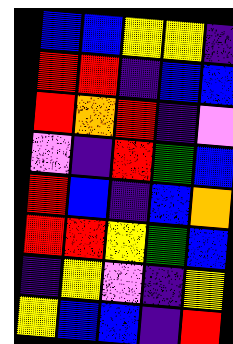[["blue", "blue", "yellow", "yellow", "indigo"], ["red", "red", "indigo", "blue", "blue"], ["red", "orange", "red", "indigo", "violet"], ["violet", "indigo", "red", "green", "blue"], ["red", "blue", "indigo", "blue", "orange"], ["red", "red", "yellow", "green", "blue"], ["indigo", "yellow", "violet", "indigo", "yellow"], ["yellow", "blue", "blue", "indigo", "red"]]